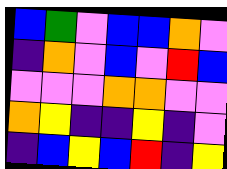[["blue", "green", "violet", "blue", "blue", "orange", "violet"], ["indigo", "orange", "violet", "blue", "violet", "red", "blue"], ["violet", "violet", "violet", "orange", "orange", "violet", "violet"], ["orange", "yellow", "indigo", "indigo", "yellow", "indigo", "violet"], ["indigo", "blue", "yellow", "blue", "red", "indigo", "yellow"]]